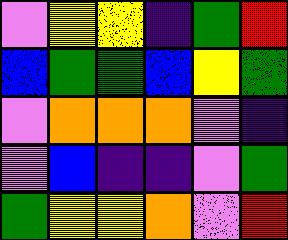[["violet", "yellow", "yellow", "indigo", "green", "red"], ["blue", "green", "green", "blue", "yellow", "green"], ["violet", "orange", "orange", "orange", "violet", "indigo"], ["violet", "blue", "indigo", "indigo", "violet", "green"], ["green", "yellow", "yellow", "orange", "violet", "red"]]